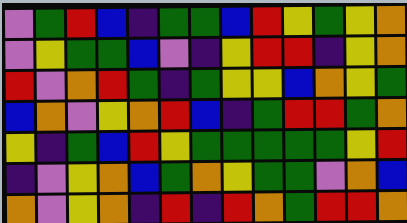[["violet", "green", "red", "blue", "indigo", "green", "green", "blue", "red", "yellow", "green", "yellow", "orange"], ["violet", "yellow", "green", "green", "blue", "violet", "indigo", "yellow", "red", "red", "indigo", "yellow", "orange"], ["red", "violet", "orange", "red", "green", "indigo", "green", "yellow", "yellow", "blue", "orange", "yellow", "green"], ["blue", "orange", "violet", "yellow", "orange", "red", "blue", "indigo", "green", "red", "red", "green", "orange"], ["yellow", "indigo", "green", "blue", "red", "yellow", "green", "green", "green", "green", "green", "yellow", "red"], ["indigo", "violet", "yellow", "orange", "blue", "green", "orange", "yellow", "green", "green", "violet", "orange", "blue"], ["orange", "violet", "yellow", "orange", "indigo", "red", "indigo", "red", "orange", "green", "red", "red", "orange"]]